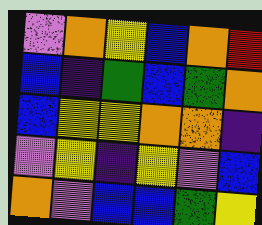[["violet", "orange", "yellow", "blue", "orange", "red"], ["blue", "indigo", "green", "blue", "green", "orange"], ["blue", "yellow", "yellow", "orange", "orange", "indigo"], ["violet", "yellow", "indigo", "yellow", "violet", "blue"], ["orange", "violet", "blue", "blue", "green", "yellow"]]